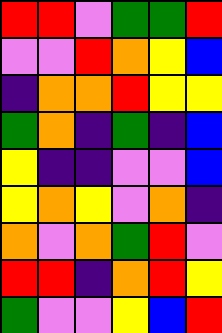[["red", "red", "violet", "green", "green", "red"], ["violet", "violet", "red", "orange", "yellow", "blue"], ["indigo", "orange", "orange", "red", "yellow", "yellow"], ["green", "orange", "indigo", "green", "indigo", "blue"], ["yellow", "indigo", "indigo", "violet", "violet", "blue"], ["yellow", "orange", "yellow", "violet", "orange", "indigo"], ["orange", "violet", "orange", "green", "red", "violet"], ["red", "red", "indigo", "orange", "red", "yellow"], ["green", "violet", "violet", "yellow", "blue", "red"]]